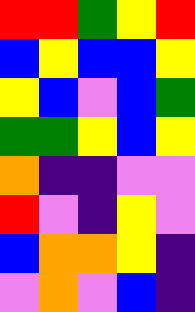[["red", "red", "green", "yellow", "red"], ["blue", "yellow", "blue", "blue", "yellow"], ["yellow", "blue", "violet", "blue", "green"], ["green", "green", "yellow", "blue", "yellow"], ["orange", "indigo", "indigo", "violet", "violet"], ["red", "violet", "indigo", "yellow", "violet"], ["blue", "orange", "orange", "yellow", "indigo"], ["violet", "orange", "violet", "blue", "indigo"]]